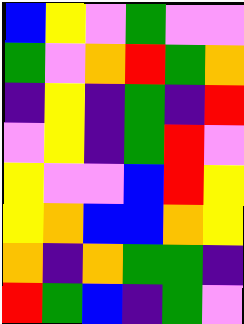[["blue", "yellow", "violet", "green", "violet", "violet"], ["green", "violet", "orange", "red", "green", "orange"], ["indigo", "yellow", "indigo", "green", "indigo", "red"], ["violet", "yellow", "indigo", "green", "red", "violet"], ["yellow", "violet", "violet", "blue", "red", "yellow"], ["yellow", "orange", "blue", "blue", "orange", "yellow"], ["orange", "indigo", "orange", "green", "green", "indigo"], ["red", "green", "blue", "indigo", "green", "violet"]]